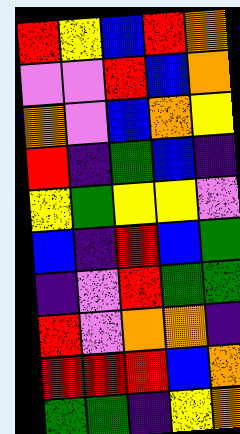[["red", "yellow", "blue", "red", "orange"], ["violet", "violet", "red", "blue", "orange"], ["orange", "violet", "blue", "orange", "yellow"], ["red", "indigo", "green", "blue", "indigo"], ["yellow", "green", "yellow", "yellow", "violet"], ["blue", "indigo", "red", "blue", "green"], ["indigo", "violet", "red", "green", "green"], ["red", "violet", "orange", "orange", "indigo"], ["red", "red", "red", "blue", "orange"], ["green", "green", "indigo", "yellow", "orange"]]